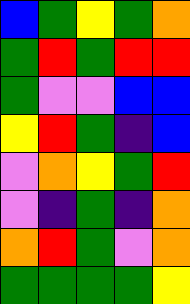[["blue", "green", "yellow", "green", "orange"], ["green", "red", "green", "red", "red"], ["green", "violet", "violet", "blue", "blue"], ["yellow", "red", "green", "indigo", "blue"], ["violet", "orange", "yellow", "green", "red"], ["violet", "indigo", "green", "indigo", "orange"], ["orange", "red", "green", "violet", "orange"], ["green", "green", "green", "green", "yellow"]]